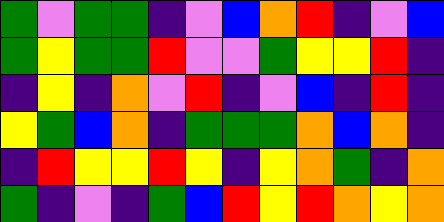[["green", "violet", "green", "green", "indigo", "violet", "blue", "orange", "red", "indigo", "violet", "blue"], ["green", "yellow", "green", "green", "red", "violet", "violet", "green", "yellow", "yellow", "red", "indigo"], ["indigo", "yellow", "indigo", "orange", "violet", "red", "indigo", "violet", "blue", "indigo", "red", "indigo"], ["yellow", "green", "blue", "orange", "indigo", "green", "green", "green", "orange", "blue", "orange", "indigo"], ["indigo", "red", "yellow", "yellow", "red", "yellow", "indigo", "yellow", "orange", "green", "indigo", "orange"], ["green", "indigo", "violet", "indigo", "green", "blue", "red", "yellow", "red", "orange", "yellow", "orange"]]